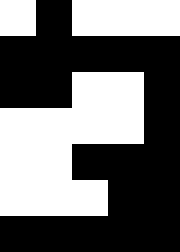[["white", "black", "white", "white", "white"], ["black", "black", "black", "black", "black"], ["black", "black", "white", "white", "black"], ["white", "white", "white", "white", "black"], ["white", "white", "black", "black", "black"], ["white", "white", "white", "black", "black"], ["black", "black", "black", "black", "black"]]